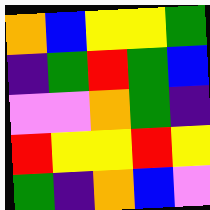[["orange", "blue", "yellow", "yellow", "green"], ["indigo", "green", "red", "green", "blue"], ["violet", "violet", "orange", "green", "indigo"], ["red", "yellow", "yellow", "red", "yellow"], ["green", "indigo", "orange", "blue", "violet"]]